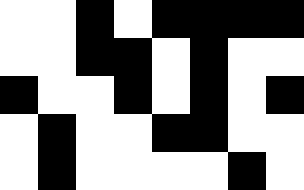[["white", "white", "black", "white", "black", "black", "black", "black"], ["white", "white", "black", "black", "white", "black", "white", "white"], ["black", "white", "white", "black", "white", "black", "white", "black"], ["white", "black", "white", "white", "black", "black", "white", "white"], ["white", "black", "white", "white", "white", "white", "black", "white"]]